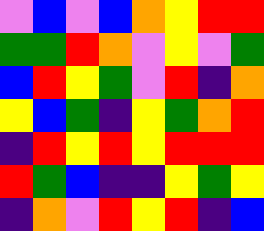[["violet", "blue", "violet", "blue", "orange", "yellow", "red", "red"], ["green", "green", "red", "orange", "violet", "yellow", "violet", "green"], ["blue", "red", "yellow", "green", "violet", "red", "indigo", "orange"], ["yellow", "blue", "green", "indigo", "yellow", "green", "orange", "red"], ["indigo", "red", "yellow", "red", "yellow", "red", "red", "red"], ["red", "green", "blue", "indigo", "indigo", "yellow", "green", "yellow"], ["indigo", "orange", "violet", "red", "yellow", "red", "indigo", "blue"]]